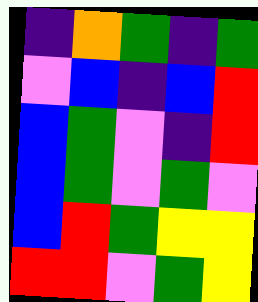[["indigo", "orange", "green", "indigo", "green"], ["violet", "blue", "indigo", "blue", "red"], ["blue", "green", "violet", "indigo", "red"], ["blue", "green", "violet", "green", "violet"], ["blue", "red", "green", "yellow", "yellow"], ["red", "red", "violet", "green", "yellow"]]